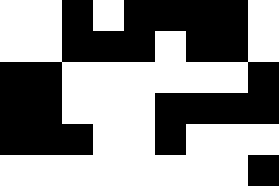[["white", "white", "black", "white", "black", "black", "black", "black", "white"], ["white", "white", "black", "black", "black", "white", "black", "black", "white"], ["black", "black", "white", "white", "white", "white", "white", "white", "black"], ["black", "black", "white", "white", "white", "black", "black", "black", "black"], ["black", "black", "black", "white", "white", "black", "white", "white", "white"], ["white", "white", "white", "white", "white", "white", "white", "white", "black"]]